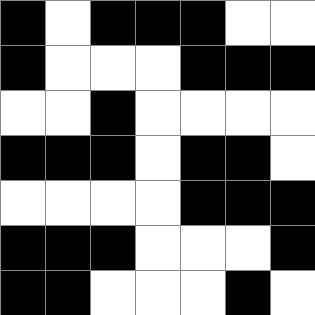[["black", "white", "black", "black", "black", "white", "white"], ["black", "white", "white", "white", "black", "black", "black"], ["white", "white", "black", "white", "white", "white", "white"], ["black", "black", "black", "white", "black", "black", "white"], ["white", "white", "white", "white", "black", "black", "black"], ["black", "black", "black", "white", "white", "white", "black"], ["black", "black", "white", "white", "white", "black", "white"]]